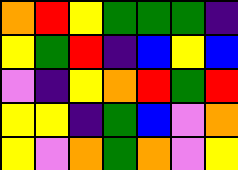[["orange", "red", "yellow", "green", "green", "green", "indigo"], ["yellow", "green", "red", "indigo", "blue", "yellow", "blue"], ["violet", "indigo", "yellow", "orange", "red", "green", "red"], ["yellow", "yellow", "indigo", "green", "blue", "violet", "orange"], ["yellow", "violet", "orange", "green", "orange", "violet", "yellow"]]